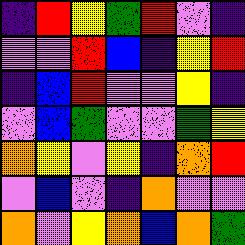[["indigo", "red", "yellow", "green", "red", "violet", "indigo"], ["violet", "violet", "red", "blue", "indigo", "yellow", "red"], ["indigo", "blue", "red", "violet", "violet", "yellow", "indigo"], ["violet", "blue", "green", "violet", "violet", "green", "yellow"], ["orange", "yellow", "violet", "yellow", "indigo", "orange", "red"], ["violet", "blue", "violet", "indigo", "orange", "violet", "violet"], ["orange", "violet", "yellow", "orange", "blue", "orange", "green"]]